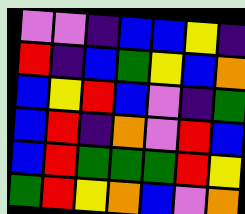[["violet", "violet", "indigo", "blue", "blue", "yellow", "indigo"], ["red", "indigo", "blue", "green", "yellow", "blue", "orange"], ["blue", "yellow", "red", "blue", "violet", "indigo", "green"], ["blue", "red", "indigo", "orange", "violet", "red", "blue"], ["blue", "red", "green", "green", "green", "red", "yellow"], ["green", "red", "yellow", "orange", "blue", "violet", "orange"]]